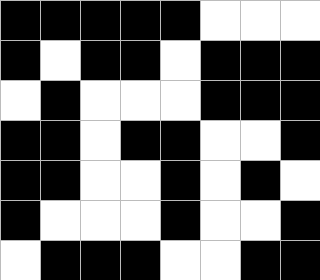[["black", "black", "black", "black", "black", "white", "white", "white"], ["black", "white", "black", "black", "white", "black", "black", "black"], ["white", "black", "white", "white", "white", "black", "black", "black"], ["black", "black", "white", "black", "black", "white", "white", "black"], ["black", "black", "white", "white", "black", "white", "black", "white"], ["black", "white", "white", "white", "black", "white", "white", "black"], ["white", "black", "black", "black", "white", "white", "black", "black"]]